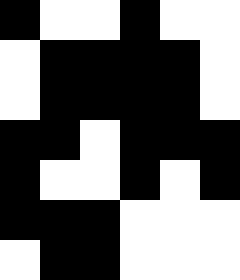[["black", "white", "white", "black", "white", "white"], ["white", "black", "black", "black", "black", "white"], ["white", "black", "black", "black", "black", "white"], ["black", "black", "white", "black", "black", "black"], ["black", "white", "white", "black", "white", "black"], ["black", "black", "black", "white", "white", "white"], ["white", "black", "black", "white", "white", "white"]]